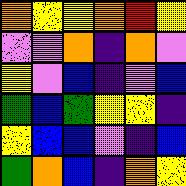[["orange", "yellow", "yellow", "orange", "red", "yellow"], ["violet", "violet", "orange", "indigo", "orange", "violet"], ["yellow", "violet", "blue", "indigo", "violet", "blue"], ["green", "blue", "green", "yellow", "yellow", "indigo"], ["yellow", "blue", "blue", "violet", "indigo", "blue"], ["green", "orange", "blue", "indigo", "orange", "yellow"]]